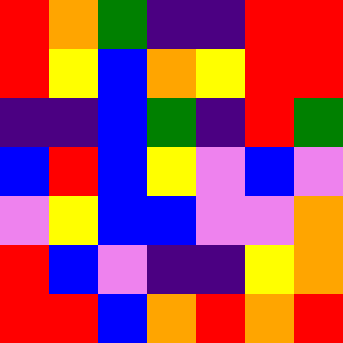[["red", "orange", "green", "indigo", "indigo", "red", "red"], ["red", "yellow", "blue", "orange", "yellow", "red", "red"], ["indigo", "indigo", "blue", "green", "indigo", "red", "green"], ["blue", "red", "blue", "yellow", "violet", "blue", "violet"], ["violet", "yellow", "blue", "blue", "violet", "violet", "orange"], ["red", "blue", "violet", "indigo", "indigo", "yellow", "orange"], ["red", "red", "blue", "orange", "red", "orange", "red"]]